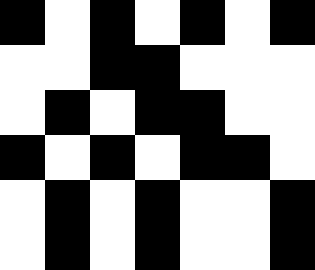[["black", "white", "black", "white", "black", "white", "black"], ["white", "white", "black", "black", "white", "white", "white"], ["white", "black", "white", "black", "black", "white", "white"], ["black", "white", "black", "white", "black", "black", "white"], ["white", "black", "white", "black", "white", "white", "black"], ["white", "black", "white", "black", "white", "white", "black"]]